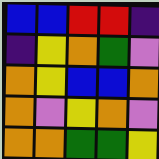[["blue", "blue", "red", "red", "indigo"], ["indigo", "yellow", "orange", "green", "violet"], ["orange", "yellow", "blue", "blue", "orange"], ["orange", "violet", "yellow", "orange", "violet"], ["orange", "orange", "green", "green", "yellow"]]